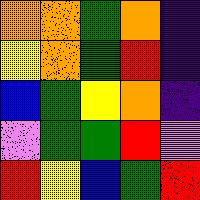[["orange", "orange", "green", "orange", "indigo"], ["yellow", "orange", "green", "red", "indigo"], ["blue", "green", "yellow", "orange", "indigo"], ["violet", "green", "green", "red", "violet"], ["red", "yellow", "blue", "green", "red"]]